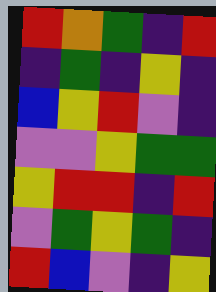[["red", "orange", "green", "indigo", "red"], ["indigo", "green", "indigo", "yellow", "indigo"], ["blue", "yellow", "red", "violet", "indigo"], ["violet", "violet", "yellow", "green", "green"], ["yellow", "red", "red", "indigo", "red"], ["violet", "green", "yellow", "green", "indigo"], ["red", "blue", "violet", "indigo", "yellow"]]